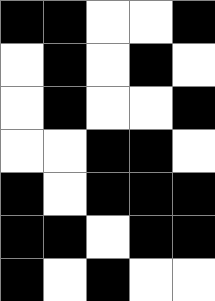[["black", "black", "white", "white", "black"], ["white", "black", "white", "black", "white"], ["white", "black", "white", "white", "black"], ["white", "white", "black", "black", "white"], ["black", "white", "black", "black", "black"], ["black", "black", "white", "black", "black"], ["black", "white", "black", "white", "white"]]